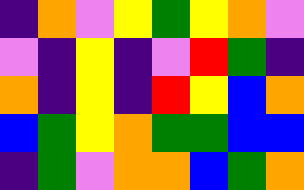[["indigo", "orange", "violet", "yellow", "green", "yellow", "orange", "violet"], ["violet", "indigo", "yellow", "indigo", "violet", "red", "green", "indigo"], ["orange", "indigo", "yellow", "indigo", "red", "yellow", "blue", "orange"], ["blue", "green", "yellow", "orange", "green", "green", "blue", "blue"], ["indigo", "green", "violet", "orange", "orange", "blue", "green", "orange"]]